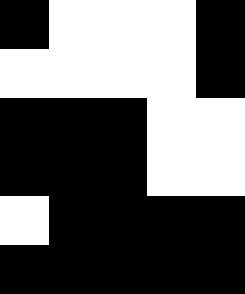[["black", "white", "white", "white", "black"], ["white", "white", "white", "white", "black"], ["black", "black", "black", "white", "white"], ["black", "black", "black", "white", "white"], ["white", "black", "black", "black", "black"], ["black", "black", "black", "black", "black"]]